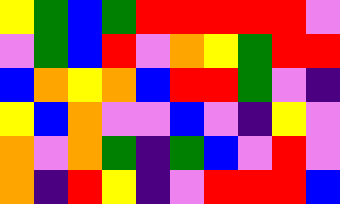[["yellow", "green", "blue", "green", "red", "red", "red", "red", "red", "violet"], ["violet", "green", "blue", "red", "violet", "orange", "yellow", "green", "red", "red"], ["blue", "orange", "yellow", "orange", "blue", "red", "red", "green", "violet", "indigo"], ["yellow", "blue", "orange", "violet", "violet", "blue", "violet", "indigo", "yellow", "violet"], ["orange", "violet", "orange", "green", "indigo", "green", "blue", "violet", "red", "violet"], ["orange", "indigo", "red", "yellow", "indigo", "violet", "red", "red", "red", "blue"]]